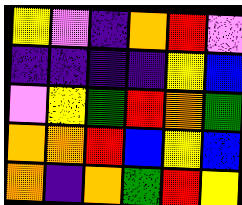[["yellow", "violet", "indigo", "orange", "red", "violet"], ["indigo", "indigo", "indigo", "indigo", "yellow", "blue"], ["violet", "yellow", "green", "red", "orange", "green"], ["orange", "orange", "red", "blue", "yellow", "blue"], ["orange", "indigo", "orange", "green", "red", "yellow"]]